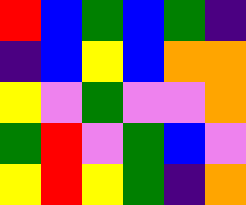[["red", "blue", "green", "blue", "green", "indigo"], ["indigo", "blue", "yellow", "blue", "orange", "orange"], ["yellow", "violet", "green", "violet", "violet", "orange"], ["green", "red", "violet", "green", "blue", "violet"], ["yellow", "red", "yellow", "green", "indigo", "orange"]]